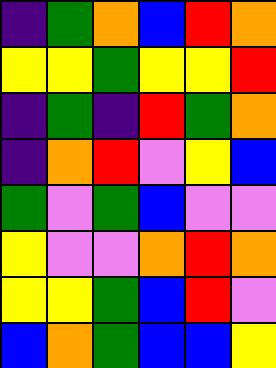[["indigo", "green", "orange", "blue", "red", "orange"], ["yellow", "yellow", "green", "yellow", "yellow", "red"], ["indigo", "green", "indigo", "red", "green", "orange"], ["indigo", "orange", "red", "violet", "yellow", "blue"], ["green", "violet", "green", "blue", "violet", "violet"], ["yellow", "violet", "violet", "orange", "red", "orange"], ["yellow", "yellow", "green", "blue", "red", "violet"], ["blue", "orange", "green", "blue", "blue", "yellow"]]